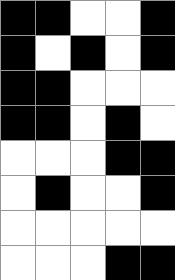[["black", "black", "white", "white", "black"], ["black", "white", "black", "white", "black"], ["black", "black", "white", "white", "white"], ["black", "black", "white", "black", "white"], ["white", "white", "white", "black", "black"], ["white", "black", "white", "white", "black"], ["white", "white", "white", "white", "white"], ["white", "white", "white", "black", "black"]]